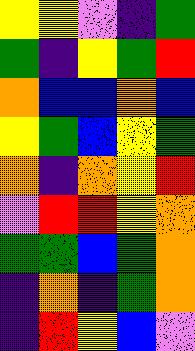[["yellow", "yellow", "violet", "indigo", "green"], ["green", "indigo", "yellow", "green", "red"], ["orange", "blue", "blue", "orange", "blue"], ["yellow", "green", "blue", "yellow", "green"], ["orange", "indigo", "orange", "yellow", "red"], ["violet", "red", "red", "yellow", "orange"], ["green", "green", "blue", "green", "orange"], ["indigo", "orange", "indigo", "green", "orange"], ["indigo", "red", "yellow", "blue", "violet"]]